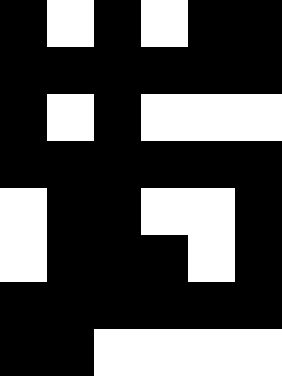[["black", "white", "black", "white", "black", "black"], ["black", "black", "black", "black", "black", "black"], ["black", "white", "black", "white", "white", "white"], ["black", "black", "black", "black", "black", "black"], ["white", "black", "black", "white", "white", "black"], ["white", "black", "black", "black", "white", "black"], ["black", "black", "black", "black", "black", "black"], ["black", "black", "white", "white", "white", "white"]]